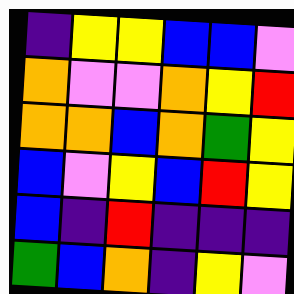[["indigo", "yellow", "yellow", "blue", "blue", "violet"], ["orange", "violet", "violet", "orange", "yellow", "red"], ["orange", "orange", "blue", "orange", "green", "yellow"], ["blue", "violet", "yellow", "blue", "red", "yellow"], ["blue", "indigo", "red", "indigo", "indigo", "indigo"], ["green", "blue", "orange", "indigo", "yellow", "violet"]]